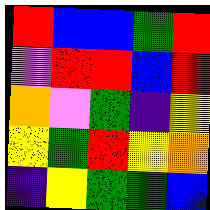[["red", "blue", "blue", "green", "red"], ["violet", "red", "red", "blue", "red"], ["orange", "violet", "green", "indigo", "yellow"], ["yellow", "green", "red", "yellow", "orange"], ["indigo", "yellow", "green", "green", "blue"]]